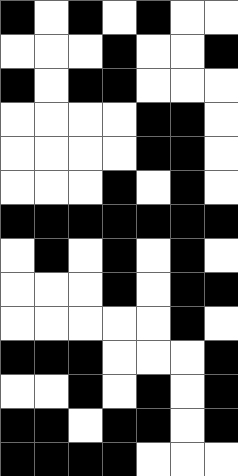[["black", "white", "black", "white", "black", "white", "white"], ["white", "white", "white", "black", "white", "white", "black"], ["black", "white", "black", "black", "white", "white", "white"], ["white", "white", "white", "white", "black", "black", "white"], ["white", "white", "white", "white", "black", "black", "white"], ["white", "white", "white", "black", "white", "black", "white"], ["black", "black", "black", "black", "black", "black", "black"], ["white", "black", "white", "black", "white", "black", "white"], ["white", "white", "white", "black", "white", "black", "black"], ["white", "white", "white", "white", "white", "black", "white"], ["black", "black", "black", "white", "white", "white", "black"], ["white", "white", "black", "white", "black", "white", "black"], ["black", "black", "white", "black", "black", "white", "black"], ["black", "black", "black", "black", "white", "white", "white"]]